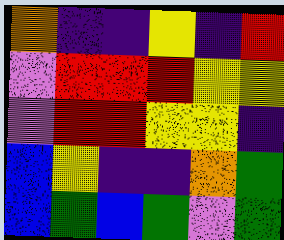[["orange", "indigo", "indigo", "yellow", "indigo", "red"], ["violet", "red", "red", "red", "yellow", "yellow"], ["violet", "red", "red", "yellow", "yellow", "indigo"], ["blue", "yellow", "indigo", "indigo", "orange", "green"], ["blue", "green", "blue", "green", "violet", "green"]]